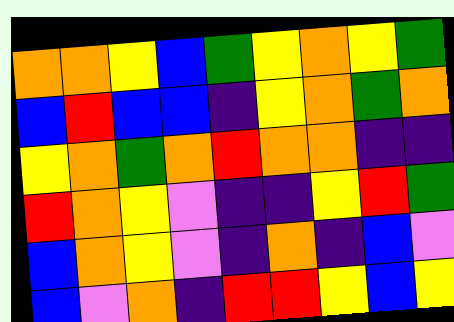[["orange", "orange", "yellow", "blue", "green", "yellow", "orange", "yellow", "green"], ["blue", "red", "blue", "blue", "indigo", "yellow", "orange", "green", "orange"], ["yellow", "orange", "green", "orange", "red", "orange", "orange", "indigo", "indigo"], ["red", "orange", "yellow", "violet", "indigo", "indigo", "yellow", "red", "green"], ["blue", "orange", "yellow", "violet", "indigo", "orange", "indigo", "blue", "violet"], ["blue", "violet", "orange", "indigo", "red", "red", "yellow", "blue", "yellow"]]